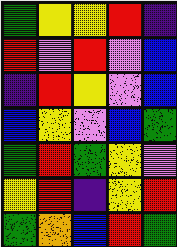[["green", "yellow", "yellow", "red", "indigo"], ["red", "violet", "red", "violet", "blue"], ["indigo", "red", "yellow", "violet", "blue"], ["blue", "yellow", "violet", "blue", "green"], ["green", "red", "green", "yellow", "violet"], ["yellow", "red", "indigo", "yellow", "red"], ["green", "orange", "blue", "red", "green"]]